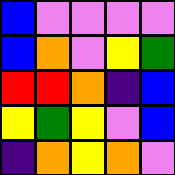[["blue", "violet", "violet", "violet", "violet"], ["blue", "orange", "violet", "yellow", "green"], ["red", "red", "orange", "indigo", "blue"], ["yellow", "green", "yellow", "violet", "blue"], ["indigo", "orange", "yellow", "orange", "violet"]]